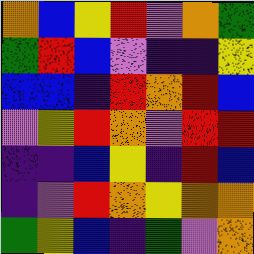[["orange", "blue", "yellow", "red", "violet", "orange", "green"], ["green", "red", "blue", "violet", "indigo", "indigo", "yellow"], ["blue", "blue", "indigo", "red", "orange", "red", "blue"], ["violet", "yellow", "red", "orange", "violet", "red", "red"], ["indigo", "indigo", "blue", "yellow", "indigo", "red", "blue"], ["indigo", "violet", "red", "orange", "yellow", "orange", "orange"], ["green", "yellow", "blue", "indigo", "green", "violet", "orange"]]